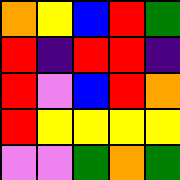[["orange", "yellow", "blue", "red", "green"], ["red", "indigo", "red", "red", "indigo"], ["red", "violet", "blue", "red", "orange"], ["red", "yellow", "yellow", "yellow", "yellow"], ["violet", "violet", "green", "orange", "green"]]